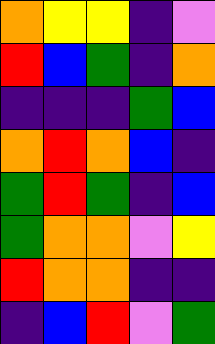[["orange", "yellow", "yellow", "indigo", "violet"], ["red", "blue", "green", "indigo", "orange"], ["indigo", "indigo", "indigo", "green", "blue"], ["orange", "red", "orange", "blue", "indigo"], ["green", "red", "green", "indigo", "blue"], ["green", "orange", "orange", "violet", "yellow"], ["red", "orange", "orange", "indigo", "indigo"], ["indigo", "blue", "red", "violet", "green"]]